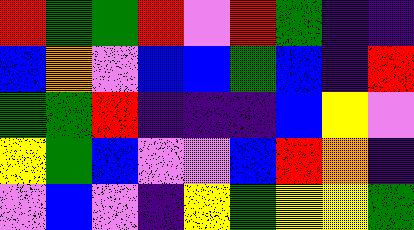[["red", "green", "green", "red", "violet", "red", "green", "indigo", "indigo"], ["blue", "orange", "violet", "blue", "blue", "green", "blue", "indigo", "red"], ["green", "green", "red", "indigo", "indigo", "indigo", "blue", "yellow", "violet"], ["yellow", "green", "blue", "violet", "violet", "blue", "red", "orange", "indigo"], ["violet", "blue", "violet", "indigo", "yellow", "green", "yellow", "yellow", "green"]]